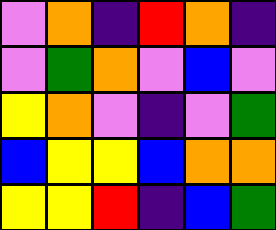[["violet", "orange", "indigo", "red", "orange", "indigo"], ["violet", "green", "orange", "violet", "blue", "violet"], ["yellow", "orange", "violet", "indigo", "violet", "green"], ["blue", "yellow", "yellow", "blue", "orange", "orange"], ["yellow", "yellow", "red", "indigo", "blue", "green"]]